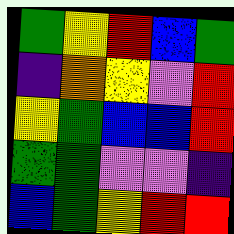[["green", "yellow", "red", "blue", "green"], ["indigo", "orange", "yellow", "violet", "red"], ["yellow", "green", "blue", "blue", "red"], ["green", "green", "violet", "violet", "indigo"], ["blue", "green", "yellow", "red", "red"]]